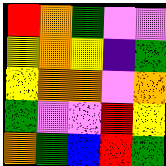[["red", "orange", "green", "violet", "violet"], ["yellow", "orange", "yellow", "indigo", "green"], ["yellow", "orange", "orange", "violet", "orange"], ["green", "violet", "violet", "red", "yellow"], ["orange", "green", "blue", "red", "green"]]